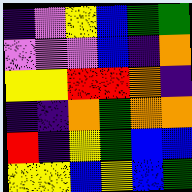[["indigo", "violet", "yellow", "blue", "green", "green"], ["violet", "violet", "violet", "blue", "indigo", "orange"], ["yellow", "yellow", "red", "red", "orange", "indigo"], ["indigo", "indigo", "orange", "green", "orange", "orange"], ["red", "indigo", "yellow", "green", "blue", "blue"], ["yellow", "yellow", "blue", "yellow", "blue", "green"]]